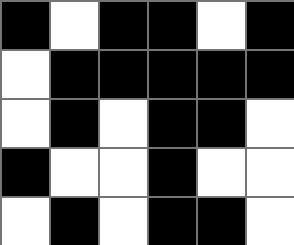[["black", "white", "black", "black", "white", "black"], ["white", "black", "black", "black", "black", "black"], ["white", "black", "white", "black", "black", "white"], ["black", "white", "white", "black", "white", "white"], ["white", "black", "white", "black", "black", "white"]]